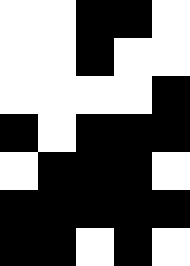[["white", "white", "black", "black", "white"], ["white", "white", "black", "white", "white"], ["white", "white", "white", "white", "black"], ["black", "white", "black", "black", "black"], ["white", "black", "black", "black", "white"], ["black", "black", "black", "black", "black"], ["black", "black", "white", "black", "white"]]